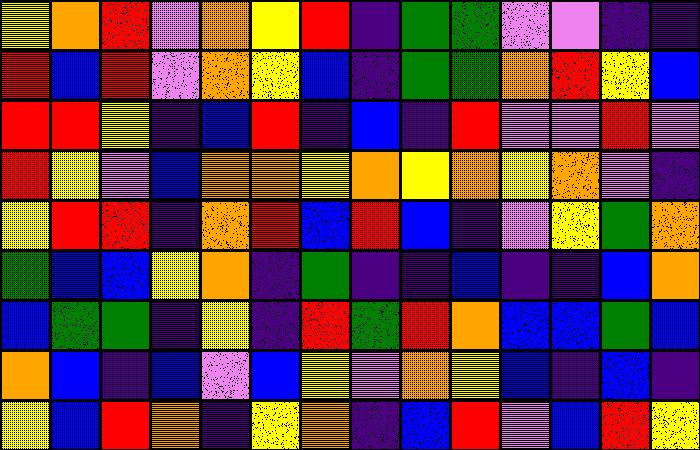[["yellow", "orange", "red", "violet", "orange", "yellow", "red", "indigo", "green", "green", "violet", "violet", "indigo", "indigo"], ["red", "blue", "red", "violet", "orange", "yellow", "blue", "indigo", "green", "green", "orange", "red", "yellow", "blue"], ["red", "red", "yellow", "indigo", "blue", "red", "indigo", "blue", "indigo", "red", "violet", "violet", "red", "violet"], ["red", "yellow", "violet", "blue", "orange", "orange", "yellow", "orange", "yellow", "orange", "yellow", "orange", "violet", "indigo"], ["yellow", "red", "red", "indigo", "orange", "red", "blue", "red", "blue", "indigo", "violet", "yellow", "green", "orange"], ["green", "blue", "blue", "yellow", "orange", "indigo", "green", "indigo", "indigo", "blue", "indigo", "indigo", "blue", "orange"], ["blue", "green", "green", "indigo", "yellow", "indigo", "red", "green", "red", "orange", "blue", "blue", "green", "blue"], ["orange", "blue", "indigo", "blue", "violet", "blue", "yellow", "violet", "orange", "yellow", "blue", "indigo", "blue", "indigo"], ["yellow", "blue", "red", "orange", "indigo", "yellow", "orange", "indigo", "blue", "red", "violet", "blue", "red", "yellow"]]